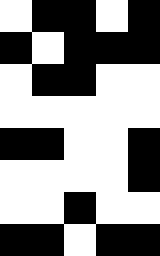[["white", "black", "black", "white", "black"], ["black", "white", "black", "black", "black"], ["white", "black", "black", "white", "white"], ["white", "white", "white", "white", "white"], ["black", "black", "white", "white", "black"], ["white", "white", "white", "white", "black"], ["white", "white", "black", "white", "white"], ["black", "black", "white", "black", "black"]]